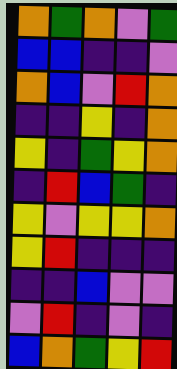[["orange", "green", "orange", "violet", "green"], ["blue", "blue", "indigo", "indigo", "violet"], ["orange", "blue", "violet", "red", "orange"], ["indigo", "indigo", "yellow", "indigo", "orange"], ["yellow", "indigo", "green", "yellow", "orange"], ["indigo", "red", "blue", "green", "indigo"], ["yellow", "violet", "yellow", "yellow", "orange"], ["yellow", "red", "indigo", "indigo", "indigo"], ["indigo", "indigo", "blue", "violet", "violet"], ["violet", "red", "indigo", "violet", "indigo"], ["blue", "orange", "green", "yellow", "red"]]